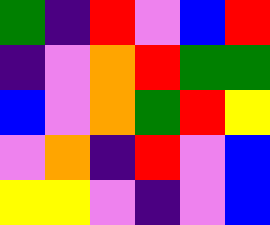[["green", "indigo", "red", "violet", "blue", "red"], ["indigo", "violet", "orange", "red", "green", "green"], ["blue", "violet", "orange", "green", "red", "yellow"], ["violet", "orange", "indigo", "red", "violet", "blue"], ["yellow", "yellow", "violet", "indigo", "violet", "blue"]]